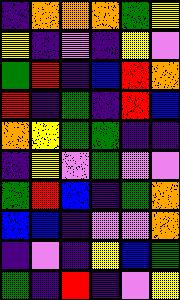[["indigo", "orange", "orange", "orange", "green", "yellow"], ["yellow", "indigo", "violet", "indigo", "yellow", "violet"], ["green", "red", "indigo", "blue", "red", "orange"], ["red", "indigo", "green", "indigo", "red", "blue"], ["orange", "yellow", "green", "green", "indigo", "indigo"], ["indigo", "yellow", "violet", "green", "violet", "violet"], ["green", "red", "blue", "indigo", "green", "orange"], ["blue", "blue", "indigo", "violet", "violet", "orange"], ["indigo", "violet", "indigo", "yellow", "blue", "green"], ["green", "indigo", "red", "indigo", "violet", "yellow"]]